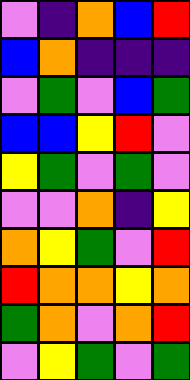[["violet", "indigo", "orange", "blue", "red"], ["blue", "orange", "indigo", "indigo", "indigo"], ["violet", "green", "violet", "blue", "green"], ["blue", "blue", "yellow", "red", "violet"], ["yellow", "green", "violet", "green", "violet"], ["violet", "violet", "orange", "indigo", "yellow"], ["orange", "yellow", "green", "violet", "red"], ["red", "orange", "orange", "yellow", "orange"], ["green", "orange", "violet", "orange", "red"], ["violet", "yellow", "green", "violet", "green"]]